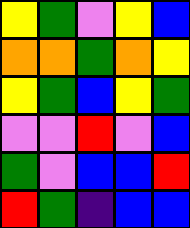[["yellow", "green", "violet", "yellow", "blue"], ["orange", "orange", "green", "orange", "yellow"], ["yellow", "green", "blue", "yellow", "green"], ["violet", "violet", "red", "violet", "blue"], ["green", "violet", "blue", "blue", "red"], ["red", "green", "indigo", "blue", "blue"]]